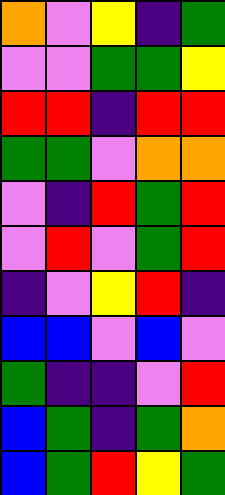[["orange", "violet", "yellow", "indigo", "green"], ["violet", "violet", "green", "green", "yellow"], ["red", "red", "indigo", "red", "red"], ["green", "green", "violet", "orange", "orange"], ["violet", "indigo", "red", "green", "red"], ["violet", "red", "violet", "green", "red"], ["indigo", "violet", "yellow", "red", "indigo"], ["blue", "blue", "violet", "blue", "violet"], ["green", "indigo", "indigo", "violet", "red"], ["blue", "green", "indigo", "green", "orange"], ["blue", "green", "red", "yellow", "green"]]